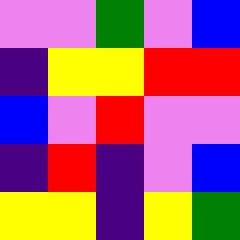[["violet", "violet", "green", "violet", "blue"], ["indigo", "yellow", "yellow", "red", "red"], ["blue", "violet", "red", "violet", "violet"], ["indigo", "red", "indigo", "violet", "blue"], ["yellow", "yellow", "indigo", "yellow", "green"]]